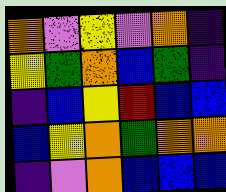[["orange", "violet", "yellow", "violet", "orange", "indigo"], ["yellow", "green", "orange", "blue", "green", "indigo"], ["indigo", "blue", "yellow", "red", "blue", "blue"], ["blue", "yellow", "orange", "green", "orange", "orange"], ["indigo", "violet", "orange", "blue", "blue", "blue"]]